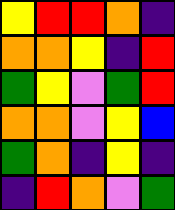[["yellow", "red", "red", "orange", "indigo"], ["orange", "orange", "yellow", "indigo", "red"], ["green", "yellow", "violet", "green", "red"], ["orange", "orange", "violet", "yellow", "blue"], ["green", "orange", "indigo", "yellow", "indigo"], ["indigo", "red", "orange", "violet", "green"]]